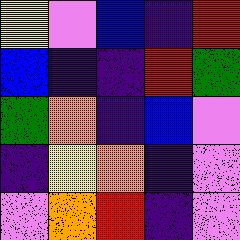[["yellow", "violet", "blue", "indigo", "red"], ["blue", "indigo", "indigo", "red", "green"], ["green", "orange", "indigo", "blue", "violet"], ["indigo", "yellow", "orange", "indigo", "violet"], ["violet", "orange", "red", "indigo", "violet"]]